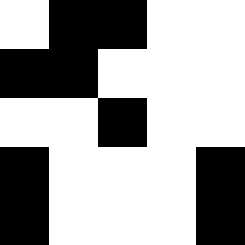[["white", "black", "black", "white", "white"], ["black", "black", "white", "white", "white"], ["white", "white", "black", "white", "white"], ["black", "white", "white", "white", "black"], ["black", "white", "white", "white", "black"]]